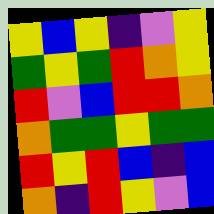[["yellow", "blue", "yellow", "indigo", "violet", "yellow"], ["green", "yellow", "green", "red", "orange", "yellow"], ["red", "violet", "blue", "red", "red", "orange"], ["orange", "green", "green", "yellow", "green", "green"], ["red", "yellow", "red", "blue", "indigo", "blue"], ["orange", "indigo", "red", "yellow", "violet", "blue"]]